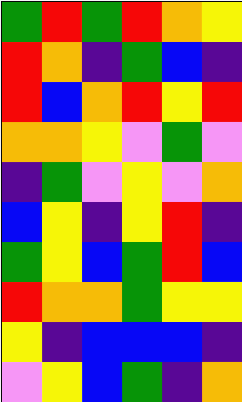[["green", "red", "green", "red", "orange", "yellow"], ["red", "orange", "indigo", "green", "blue", "indigo"], ["red", "blue", "orange", "red", "yellow", "red"], ["orange", "orange", "yellow", "violet", "green", "violet"], ["indigo", "green", "violet", "yellow", "violet", "orange"], ["blue", "yellow", "indigo", "yellow", "red", "indigo"], ["green", "yellow", "blue", "green", "red", "blue"], ["red", "orange", "orange", "green", "yellow", "yellow"], ["yellow", "indigo", "blue", "blue", "blue", "indigo"], ["violet", "yellow", "blue", "green", "indigo", "orange"]]